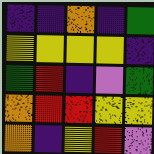[["indigo", "indigo", "orange", "indigo", "green"], ["yellow", "yellow", "yellow", "yellow", "indigo"], ["green", "red", "indigo", "violet", "green"], ["orange", "red", "red", "yellow", "yellow"], ["orange", "indigo", "yellow", "red", "violet"]]